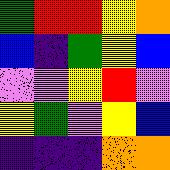[["green", "red", "red", "yellow", "orange"], ["blue", "indigo", "green", "yellow", "blue"], ["violet", "violet", "yellow", "red", "violet"], ["yellow", "green", "violet", "yellow", "blue"], ["indigo", "indigo", "indigo", "orange", "orange"]]